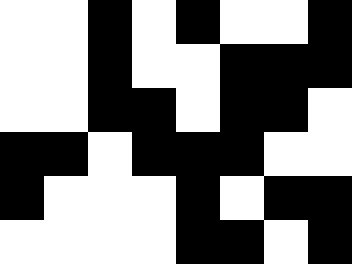[["white", "white", "black", "white", "black", "white", "white", "black"], ["white", "white", "black", "white", "white", "black", "black", "black"], ["white", "white", "black", "black", "white", "black", "black", "white"], ["black", "black", "white", "black", "black", "black", "white", "white"], ["black", "white", "white", "white", "black", "white", "black", "black"], ["white", "white", "white", "white", "black", "black", "white", "black"]]